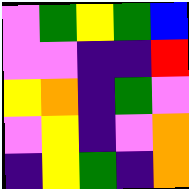[["violet", "green", "yellow", "green", "blue"], ["violet", "violet", "indigo", "indigo", "red"], ["yellow", "orange", "indigo", "green", "violet"], ["violet", "yellow", "indigo", "violet", "orange"], ["indigo", "yellow", "green", "indigo", "orange"]]